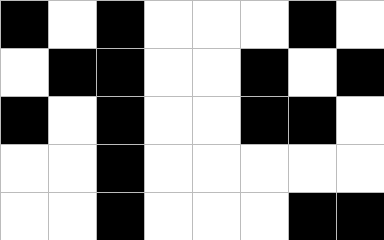[["black", "white", "black", "white", "white", "white", "black", "white"], ["white", "black", "black", "white", "white", "black", "white", "black"], ["black", "white", "black", "white", "white", "black", "black", "white"], ["white", "white", "black", "white", "white", "white", "white", "white"], ["white", "white", "black", "white", "white", "white", "black", "black"]]